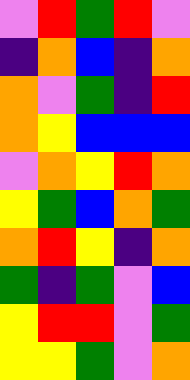[["violet", "red", "green", "red", "violet"], ["indigo", "orange", "blue", "indigo", "orange"], ["orange", "violet", "green", "indigo", "red"], ["orange", "yellow", "blue", "blue", "blue"], ["violet", "orange", "yellow", "red", "orange"], ["yellow", "green", "blue", "orange", "green"], ["orange", "red", "yellow", "indigo", "orange"], ["green", "indigo", "green", "violet", "blue"], ["yellow", "red", "red", "violet", "green"], ["yellow", "yellow", "green", "violet", "orange"]]